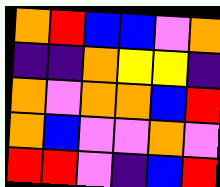[["orange", "red", "blue", "blue", "violet", "orange"], ["indigo", "indigo", "orange", "yellow", "yellow", "indigo"], ["orange", "violet", "orange", "orange", "blue", "red"], ["orange", "blue", "violet", "violet", "orange", "violet"], ["red", "red", "violet", "indigo", "blue", "red"]]